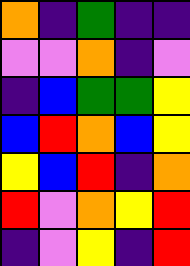[["orange", "indigo", "green", "indigo", "indigo"], ["violet", "violet", "orange", "indigo", "violet"], ["indigo", "blue", "green", "green", "yellow"], ["blue", "red", "orange", "blue", "yellow"], ["yellow", "blue", "red", "indigo", "orange"], ["red", "violet", "orange", "yellow", "red"], ["indigo", "violet", "yellow", "indigo", "red"]]